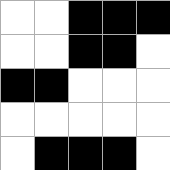[["white", "white", "black", "black", "black"], ["white", "white", "black", "black", "white"], ["black", "black", "white", "white", "white"], ["white", "white", "white", "white", "white"], ["white", "black", "black", "black", "white"]]